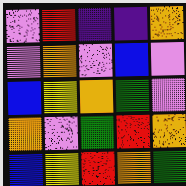[["violet", "red", "indigo", "indigo", "orange"], ["violet", "orange", "violet", "blue", "violet"], ["blue", "yellow", "orange", "green", "violet"], ["orange", "violet", "green", "red", "orange"], ["blue", "yellow", "red", "orange", "green"]]